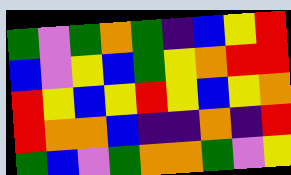[["green", "violet", "green", "orange", "green", "indigo", "blue", "yellow", "red"], ["blue", "violet", "yellow", "blue", "green", "yellow", "orange", "red", "red"], ["red", "yellow", "blue", "yellow", "red", "yellow", "blue", "yellow", "orange"], ["red", "orange", "orange", "blue", "indigo", "indigo", "orange", "indigo", "red"], ["green", "blue", "violet", "green", "orange", "orange", "green", "violet", "yellow"]]